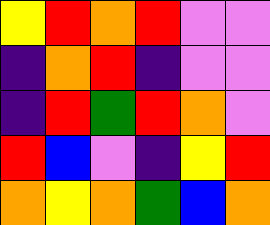[["yellow", "red", "orange", "red", "violet", "violet"], ["indigo", "orange", "red", "indigo", "violet", "violet"], ["indigo", "red", "green", "red", "orange", "violet"], ["red", "blue", "violet", "indigo", "yellow", "red"], ["orange", "yellow", "orange", "green", "blue", "orange"]]